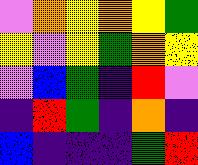[["violet", "orange", "yellow", "orange", "yellow", "green"], ["yellow", "violet", "yellow", "green", "orange", "yellow"], ["violet", "blue", "green", "indigo", "red", "violet"], ["indigo", "red", "green", "indigo", "orange", "indigo"], ["blue", "indigo", "indigo", "indigo", "green", "red"]]